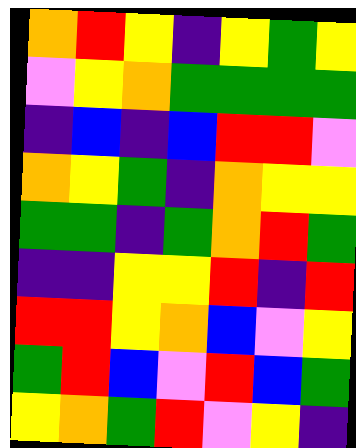[["orange", "red", "yellow", "indigo", "yellow", "green", "yellow"], ["violet", "yellow", "orange", "green", "green", "green", "green"], ["indigo", "blue", "indigo", "blue", "red", "red", "violet"], ["orange", "yellow", "green", "indigo", "orange", "yellow", "yellow"], ["green", "green", "indigo", "green", "orange", "red", "green"], ["indigo", "indigo", "yellow", "yellow", "red", "indigo", "red"], ["red", "red", "yellow", "orange", "blue", "violet", "yellow"], ["green", "red", "blue", "violet", "red", "blue", "green"], ["yellow", "orange", "green", "red", "violet", "yellow", "indigo"]]